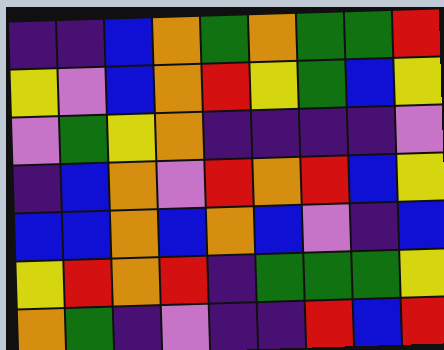[["indigo", "indigo", "blue", "orange", "green", "orange", "green", "green", "red"], ["yellow", "violet", "blue", "orange", "red", "yellow", "green", "blue", "yellow"], ["violet", "green", "yellow", "orange", "indigo", "indigo", "indigo", "indigo", "violet"], ["indigo", "blue", "orange", "violet", "red", "orange", "red", "blue", "yellow"], ["blue", "blue", "orange", "blue", "orange", "blue", "violet", "indigo", "blue"], ["yellow", "red", "orange", "red", "indigo", "green", "green", "green", "yellow"], ["orange", "green", "indigo", "violet", "indigo", "indigo", "red", "blue", "red"]]